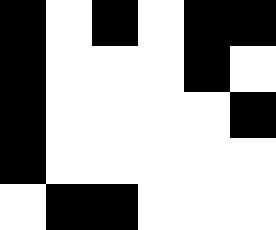[["black", "white", "black", "white", "black", "black"], ["black", "white", "white", "white", "black", "white"], ["black", "white", "white", "white", "white", "black"], ["black", "white", "white", "white", "white", "white"], ["white", "black", "black", "white", "white", "white"]]